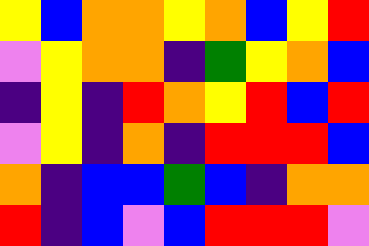[["yellow", "blue", "orange", "orange", "yellow", "orange", "blue", "yellow", "red"], ["violet", "yellow", "orange", "orange", "indigo", "green", "yellow", "orange", "blue"], ["indigo", "yellow", "indigo", "red", "orange", "yellow", "red", "blue", "red"], ["violet", "yellow", "indigo", "orange", "indigo", "red", "red", "red", "blue"], ["orange", "indigo", "blue", "blue", "green", "blue", "indigo", "orange", "orange"], ["red", "indigo", "blue", "violet", "blue", "red", "red", "red", "violet"]]